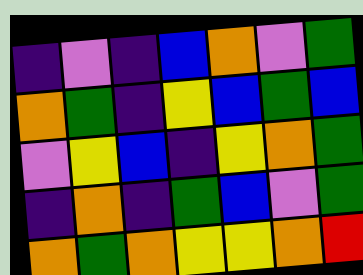[["indigo", "violet", "indigo", "blue", "orange", "violet", "green"], ["orange", "green", "indigo", "yellow", "blue", "green", "blue"], ["violet", "yellow", "blue", "indigo", "yellow", "orange", "green"], ["indigo", "orange", "indigo", "green", "blue", "violet", "green"], ["orange", "green", "orange", "yellow", "yellow", "orange", "red"]]